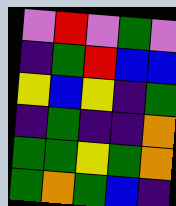[["violet", "red", "violet", "green", "violet"], ["indigo", "green", "red", "blue", "blue"], ["yellow", "blue", "yellow", "indigo", "green"], ["indigo", "green", "indigo", "indigo", "orange"], ["green", "green", "yellow", "green", "orange"], ["green", "orange", "green", "blue", "indigo"]]